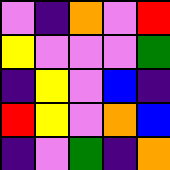[["violet", "indigo", "orange", "violet", "red"], ["yellow", "violet", "violet", "violet", "green"], ["indigo", "yellow", "violet", "blue", "indigo"], ["red", "yellow", "violet", "orange", "blue"], ["indigo", "violet", "green", "indigo", "orange"]]